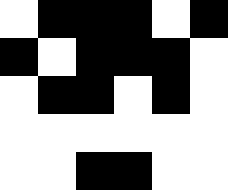[["white", "black", "black", "black", "white", "black"], ["black", "white", "black", "black", "black", "white"], ["white", "black", "black", "white", "black", "white"], ["white", "white", "white", "white", "white", "white"], ["white", "white", "black", "black", "white", "white"]]